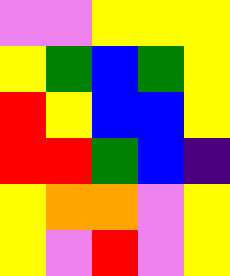[["violet", "violet", "yellow", "yellow", "yellow"], ["yellow", "green", "blue", "green", "yellow"], ["red", "yellow", "blue", "blue", "yellow"], ["red", "red", "green", "blue", "indigo"], ["yellow", "orange", "orange", "violet", "yellow"], ["yellow", "violet", "red", "violet", "yellow"]]